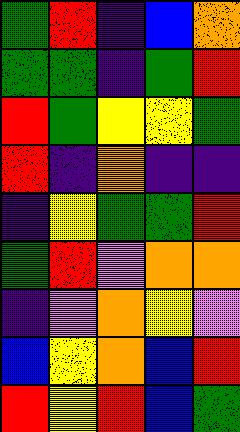[["green", "red", "indigo", "blue", "orange"], ["green", "green", "indigo", "green", "red"], ["red", "green", "yellow", "yellow", "green"], ["red", "indigo", "orange", "indigo", "indigo"], ["indigo", "yellow", "green", "green", "red"], ["green", "red", "violet", "orange", "orange"], ["indigo", "violet", "orange", "yellow", "violet"], ["blue", "yellow", "orange", "blue", "red"], ["red", "yellow", "red", "blue", "green"]]